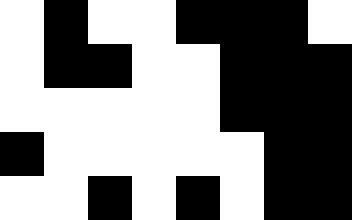[["white", "black", "white", "white", "black", "black", "black", "white"], ["white", "black", "black", "white", "white", "black", "black", "black"], ["white", "white", "white", "white", "white", "black", "black", "black"], ["black", "white", "white", "white", "white", "white", "black", "black"], ["white", "white", "black", "white", "black", "white", "black", "black"]]